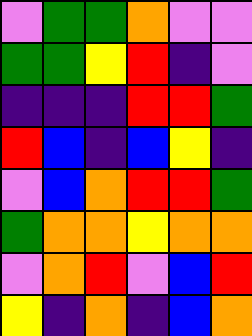[["violet", "green", "green", "orange", "violet", "violet"], ["green", "green", "yellow", "red", "indigo", "violet"], ["indigo", "indigo", "indigo", "red", "red", "green"], ["red", "blue", "indigo", "blue", "yellow", "indigo"], ["violet", "blue", "orange", "red", "red", "green"], ["green", "orange", "orange", "yellow", "orange", "orange"], ["violet", "orange", "red", "violet", "blue", "red"], ["yellow", "indigo", "orange", "indigo", "blue", "orange"]]